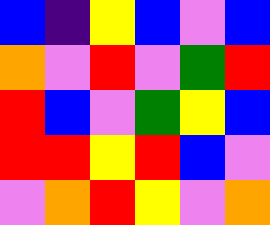[["blue", "indigo", "yellow", "blue", "violet", "blue"], ["orange", "violet", "red", "violet", "green", "red"], ["red", "blue", "violet", "green", "yellow", "blue"], ["red", "red", "yellow", "red", "blue", "violet"], ["violet", "orange", "red", "yellow", "violet", "orange"]]